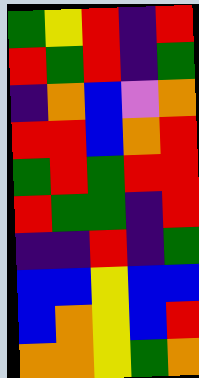[["green", "yellow", "red", "indigo", "red"], ["red", "green", "red", "indigo", "green"], ["indigo", "orange", "blue", "violet", "orange"], ["red", "red", "blue", "orange", "red"], ["green", "red", "green", "red", "red"], ["red", "green", "green", "indigo", "red"], ["indigo", "indigo", "red", "indigo", "green"], ["blue", "blue", "yellow", "blue", "blue"], ["blue", "orange", "yellow", "blue", "red"], ["orange", "orange", "yellow", "green", "orange"]]